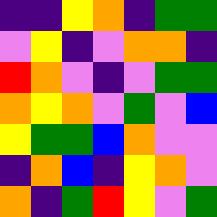[["indigo", "indigo", "yellow", "orange", "indigo", "green", "green"], ["violet", "yellow", "indigo", "violet", "orange", "orange", "indigo"], ["red", "orange", "violet", "indigo", "violet", "green", "green"], ["orange", "yellow", "orange", "violet", "green", "violet", "blue"], ["yellow", "green", "green", "blue", "orange", "violet", "violet"], ["indigo", "orange", "blue", "indigo", "yellow", "orange", "violet"], ["orange", "indigo", "green", "red", "yellow", "violet", "green"]]